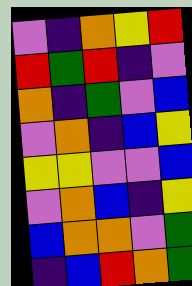[["violet", "indigo", "orange", "yellow", "red"], ["red", "green", "red", "indigo", "violet"], ["orange", "indigo", "green", "violet", "blue"], ["violet", "orange", "indigo", "blue", "yellow"], ["yellow", "yellow", "violet", "violet", "blue"], ["violet", "orange", "blue", "indigo", "yellow"], ["blue", "orange", "orange", "violet", "green"], ["indigo", "blue", "red", "orange", "green"]]